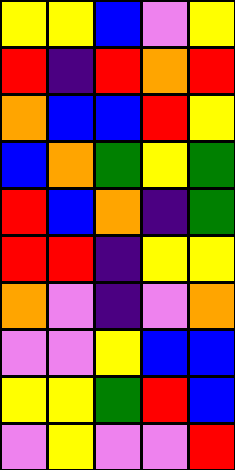[["yellow", "yellow", "blue", "violet", "yellow"], ["red", "indigo", "red", "orange", "red"], ["orange", "blue", "blue", "red", "yellow"], ["blue", "orange", "green", "yellow", "green"], ["red", "blue", "orange", "indigo", "green"], ["red", "red", "indigo", "yellow", "yellow"], ["orange", "violet", "indigo", "violet", "orange"], ["violet", "violet", "yellow", "blue", "blue"], ["yellow", "yellow", "green", "red", "blue"], ["violet", "yellow", "violet", "violet", "red"]]